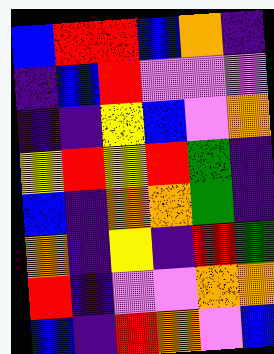[["blue", "red", "red", "blue", "orange", "indigo"], ["indigo", "blue", "red", "violet", "violet", "violet"], ["indigo", "indigo", "yellow", "blue", "violet", "orange"], ["yellow", "red", "yellow", "red", "green", "indigo"], ["blue", "indigo", "orange", "orange", "green", "indigo"], ["orange", "indigo", "yellow", "indigo", "red", "green"], ["red", "indigo", "violet", "violet", "orange", "orange"], ["blue", "indigo", "red", "orange", "violet", "blue"]]